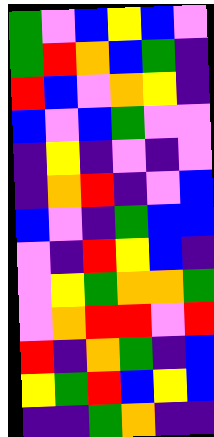[["green", "violet", "blue", "yellow", "blue", "violet"], ["green", "red", "orange", "blue", "green", "indigo"], ["red", "blue", "violet", "orange", "yellow", "indigo"], ["blue", "violet", "blue", "green", "violet", "violet"], ["indigo", "yellow", "indigo", "violet", "indigo", "violet"], ["indigo", "orange", "red", "indigo", "violet", "blue"], ["blue", "violet", "indigo", "green", "blue", "blue"], ["violet", "indigo", "red", "yellow", "blue", "indigo"], ["violet", "yellow", "green", "orange", "orange", "green"], ["violet", "orange", "red", "red", "violet", "red"], ["red", "indigo", "orange", "green", "indigo", "blue"], ["yellow", "green", "red", "blue", "yellow", "blue"], ["indigo", "indigo", "green", "orange", "indigo", "indigo"]]